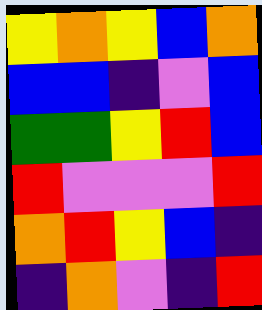[["yellow", "orange", "yellow", "blue", "orange"], ["blue", "blue", "indigo", "violet", "blue"], ["green", "green", "yellow", "red", "blue"], ["red", "violet", "violet", "violet", "red"], ["orange", "red", "yellow", "blue", "indigo"], ["indigo", "orange", "violet", "indigo", "red"]]